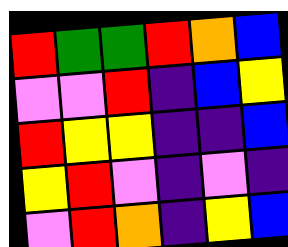[["red", "green", "green", "red", "orange", "blue"], ["violet", "violet", "red", "indigo", "blue", "yellow"], ["red", "yellow", "yellow", "indigo", "indigo", "blue"], ["yellow", "red", "violet", "indigo", "violet", "indigo"], ["violet", "red", "orange", "indigo", "yellow", "blue"]]